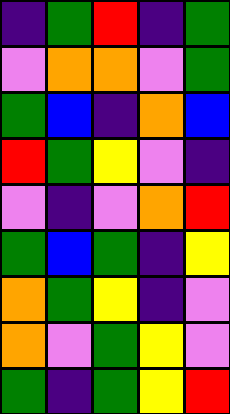[["indigo", "green", "red", "indigo", "green"], ["violet", "orange", "orange", "violet", "green"], ["green", "blue", "indigo", "orange", "blue"], ["red", "green", "yellow", "violet", "indigo"], ["violet", "indigo", "violet", "orange", "red"], ["green", "blue", "green", "indigo", "yellow"], ["orange", "green", "yellow", "indigo", "violet"], ["orange", "violet", "green", "yellow", "violet"], ["green", "indigo", "green", "yellow", "red"]]